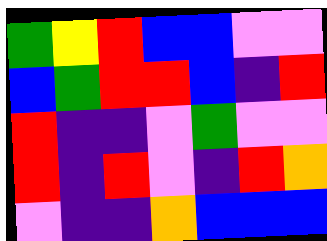[["green", "yellow", "red", "blue", "blue", "violet", "violet"], ["blue", "green", "red", "red", "blue", "indigo", "red"], ["red", "indigo", "indigo", "violet", "green", "violet", "violet"], ["red", "indigo", "red", "violet", "indigo", "red", "orange"], ["violet", "indigo", "indigo", "orange", "blue", "blue", "blue"]]